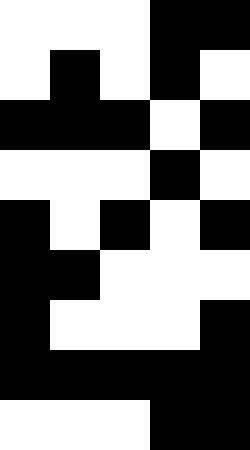[["white", "white", "white", "black", "black"], ["white", "black", "white", "black", "white"], ["black", "black", "black", "white", "black"], ["white", "white", "white", "black", "white"], ["black", "white", "black", "white", "black"], ["black", "black", "white", "white", "white"], ["black", "white", "white", "white", "black"], ["black", "black", "black", "black", "black"], ["white", "white", "white", "black", "black"]]